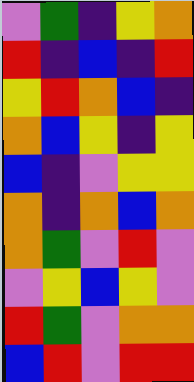[["violet", "green", "indigo", "yellow", "orange"], ["red", "indigo", "blue", "indigo", "red"], ["yellow", "red", "orange", "blue", "indigo"], ["orange", "blue", "yellow", "indigo", "yellow"], ["blue", "indigo", "violet", "yellow", "yellow"], ["orange", "indigo", "orange", "blue", "orange"], ["orange", "green", "violet", "red", "violet"], ["violet", "yellow", "blue", "yellow", "violet"], ["red", "green", "violet", "orange", "orange"], ["blue", "red", "violet", "red", "red"]]